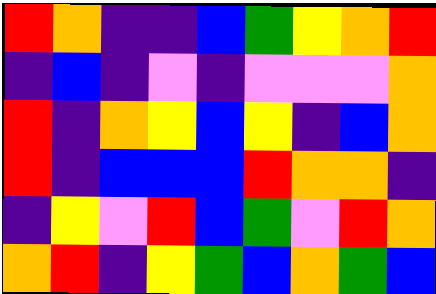[["red", "orange", "indigo", "indigo", "blue", "green", "yellow", "orange", "red"], ["indigo", "blue", "indigo", "violet", "indigo", "violet", "violet", "violet", "orange"], ["red", "indigo", "orange", "yellow", "blue", "yellow", "indigo", "blue", "orange"], ["red", "indigo", "blue", "blue", "blue", "red", "orange", "orange", "indigo"], ["indigo", "yellow", "violet", "red", "blue", "green", "violet", "red", "orange"], ["orange", "red", "indigo", "yellow", "green", "blue", "orange", "green", "blue"]]